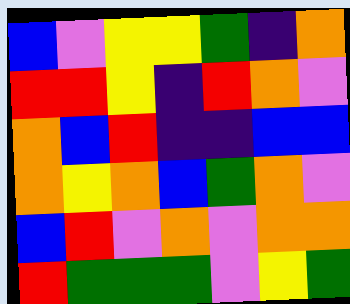[["blue", "violet", "yellow", "yellow", "green", "indigo", "orange"], ["red", "red", "yellow", "indigo", "red", "orange", "violet"], ["orange", "blue", "red", "indigo", "indigo", "blue", "blue"], ["orange", "yellow", "orange", "blue", "green", "orange", "violet"], ["blue", "red", "violet", "orange", "violet", "orange", "orange"], ["red", "green", "green", "green", "violet", "yellow", "green"]]